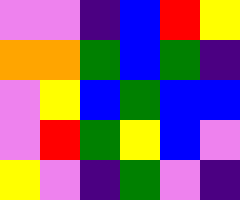[["violet", "violet", "indigo", "blue", "red", "yellow"], ["orange", "orange", "green", "blue", "green", "indigo"], ["violet", "yellow", "blue", "green", "blue", "blue"], ["violet", "red", "green", "yellow", "blue", "violet"], ["yellow", "violet", "indigo", "green", "violet", "indigo"]]